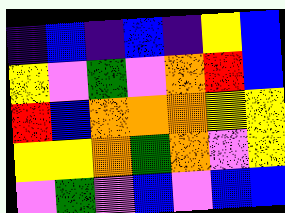[["indigo", "blue", "indigo", "blue", "indigo", "yellow", "blue"], ["yellow", "violet", "green", "violet", "orange", "red", "blue"], ["red", "blue", "orange", "orange", "orange", "yellow", "yellow"], ["yellow", "yellow", "orange", "green", "orange", "violet", "yellow"], ["violet", "green", "violet", "blue", "violet", "blue", "blue"]]